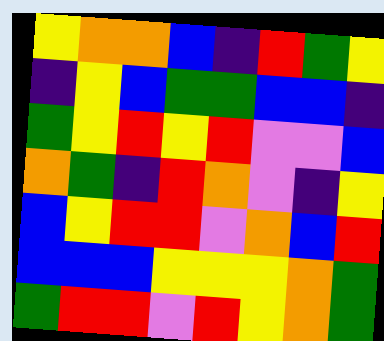[["yellow", "orange", "orange", "blue", "indigo", "red", "green", "yellow"], ["indigo", "yellow", "blue", "green", "green", "blue", "blue", "indigo"], ["green", "yellow", "red", "yellow", "red", "violet", "violet", "blue"], ["orange", "green", "indigo", "red", "orange", "violet", "indigo", "yellow"], ["blue", "yellow", "red", "red", "violet", "orange", "blue", "red"], ["blue", "blue", "blue", "yellow", "yellow", "yellow", "orange", "green"], ["green", "red", "red", "violet", "red", "yellow", "orange", "green"]]